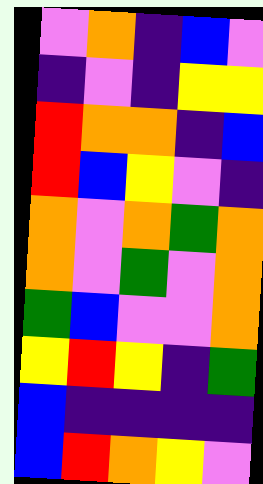[["violet", "orange", "indigo", "blue", "violet"], ["indigo", "violet", "indigo", "yellow", "yellow"], ["red", "orange", "orange", "indigo", "blue"], ["red", "blue", "yellow", "violet", "indigo"], ["orange", "violet", "orange", "green", "orange"], ["orange", "violet", "green", "violet", "orange"], ["green", "blue", "violet", "violet", "orange"], ["yellow", "red", "yellow", "indigo", "green"], ["blue", "indigo", "indigo", "indigo", "indigo"], ["blue", "red", "orange", "yellow", "violet"]]